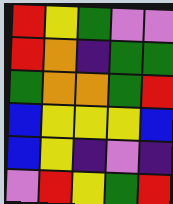[["red", "yellow", "green", "violet", "violet"], ["red", "orange", "indigo", "green", "green"], ["green", "orange", "orange", "green", "red"], ["blue", "yellow", "yellow", "yellow", "blue"], ["blue", "yellow", "indigo", "violet", "indigo"], ["violet", "red", "yellow", "green", "red"]]